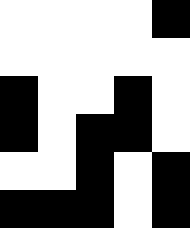[["white", "white", "white", "white", "black"], ["white", "white", "white", "white", "white"], ["black", "white", "white", "black", "white"], ["black", "white", "black", "black", "white"], ["white", "white", "black", "white", "black"], ["black", "black", "black", "white", "black"]]